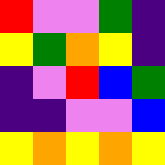[["red", "violet", "violet", "green", "indigo"], ["yellow", "green", "orange", "yellow", "indigo"], ["indigo", "violet", "red", "blue", "green"], ["indigo", "indigo", "violet", "violet", "blue"], ["yellow", "orange", "yellow", "orange", "yellow"]]